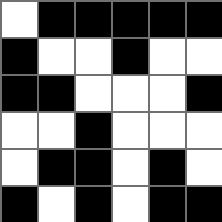[["white", "black", "black", "black", "black", "black"], ["black", "white", "white", "black", "white", "white"], ["black", "black", "white", "white", "white", "black"], ["white", "white", "black", "white", "white", "white"], ["white", "black", "black", "white", "black", "white"], ["black", "white", "black", "white", "black", "black"]]